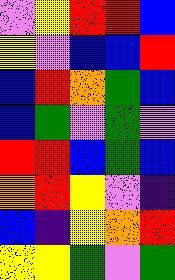[["violet", "yellow", "red", "red", "blue"], ["yellow", "violet", "blue", "blue", "red"], ["blue", "red", "orange", "green", "blue"], ["blue", "green", "violet", "green", "violet"], ["red", "red", "blue", "green", "blue"], ["orange", "red", "yellow", "violet", "indigo"], ["blue", "indigo", "yellow", "orange", "red"], ["yellow", "yellow", "green", "violet", "green"]]